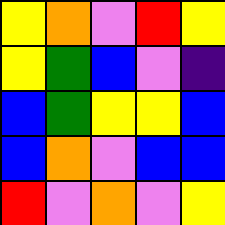[["yellow", "orange", "violet", "red", "yellow"], ["yellow", "green", "blue", "violet", "indigo"], ["blue", "green", "yellow", "yellow", "blue"], ["blue", "orange", "violet", "blue", "blue"], ["red", "violet", "orange", "violet", "yellow"]]